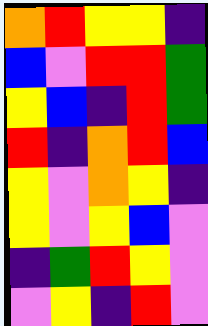[["orange", "red", "yellow", "yellow", "indigo"], ["blue", "violet", "red", "red", "green"], ["yellow", "blue", "indigo", "red", "green"], ["red", "indigo", "orange", "red", "blue"], ["yellow", "violet", "orange", "yellow", "indigo"], ["yellow", "violet", "yellow", "blue", "violet"], ["indigo", "green", "red", "yellow", "violet"], ["violet", "yellow", "indigo", "red", "violet"]]